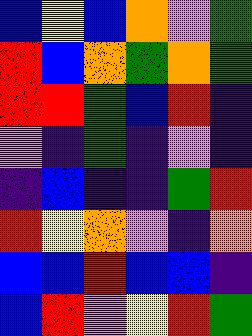[["blue", "yellow", "blue", "orange", "violet", "green"], ["red", "blue", "orange", "green", "orange", "green"], ["red", "red", "green", "blue", "red", "indigo"], ["violet", "indigo", "green", "indigo", "violet", "indigo"], ["indigo", "blue", "indigo", "indigo", "green", "red"], ["red", "yellow", "orange", "violet", "indigo", "orange"], ["blue", "blue", "red", "blue", "blue", "indigo"], ["blue", "red", "violet", "yellow", "red", "green"]]